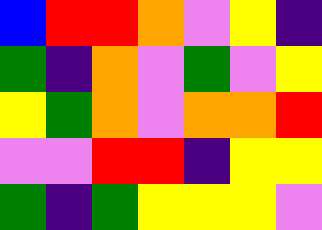[["blue", "red", "red", "orange", "violet", "yellow", "indigo"], ["green", "indigo", "orange", "violet", "green", "violet", "yellow"], ["yellow", "green", "orange", "violet", "orange", "orange", "red"], ["violet", "violet", "red", "red", "indigo", "yellow", "yellow"], ["green", "indigo", "green", "yellow", "yellow", "yellow", "violet"]]